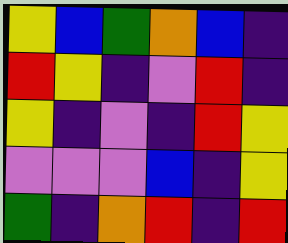[["yellow", "blue", "green", "orange", "blue", "indigo"], ["red", "yellow", "indigo", "violet", "red", "indigo"], ["yellow", "indigo", "violet", "indigo", "red", "yellow"], ["violet", "violet", "violet", "blue", "indigo", "yellow"], ["green", "indigo", "orange", "red", "indigo", "red"]]